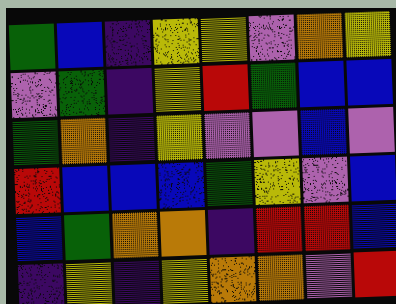[["green", "blue", "indigo", "yellow", "yellow", "violet", "orange", "yellow"], ["violet", "green", "indigo", "yellow", "red", "green", "blue", "blue"], ["green", "orange", "indigo", "yellow", "violet", "violet", "blue", "violet"], ["red", "blue", "blue", "blue", "green", "yellow", "violet", "blue"], ["blue", "green", "orange", "orange", "indigo", "red", "red", "blue"], ["indigo", "yellow", "indigo", "yellow", "orange", "orange", "violet", "red"]]